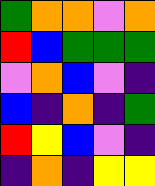[["green", "orange", "orange", "violet", "orange"], ["red", "blue", "green", "green", "green"], ["violet", "orange", "blue", "violet", "indigo"], ["blue", "indigo", "orange", "indigo", "green"], ["red", "yellow", "blue", "violet", "indigo"], ["indigo", "orange", "indigo", "yellow", "yellow"]]